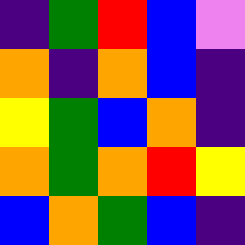[["indigo", "green", "red", "blue", "violet"], ["orange", "indigo", "orange", "blue", "indigo"], ["yellow", "green", "blue", "orange", "indigo"], ["orange", "green", "orange", "red", "yellow"], ["blue", "orange", "green", "blue", "indigo"]]